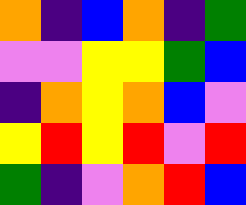[["orange", "indigo", "blue", "orange", "indigo", "green"], ["violet", "violet", "yellow", "yellow", "green", "blue"], ["indigo", "orange", "yellow", "orange", "blue", "violet"], ["yellow", "red", "yellow", "red", "violet", "red"], ["green", "indigo", "violet", "orange", "red", "blue"]]